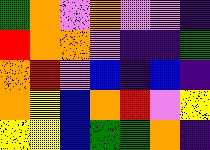[["green", "orange", "violet", "orange", "violet", "violet", "indigo"], ["red", "orange", "orange", "violet", "indigo", "indigo", "green"], ["orange", "red", "violet", "blue", "indigo", "blue", "indigo"], ["orange", "yellow", "blue", "orange", "red", "violet", "yellow"], ["yellow", "yellow", "blue", "green", "green", "orange", "indigo"]]